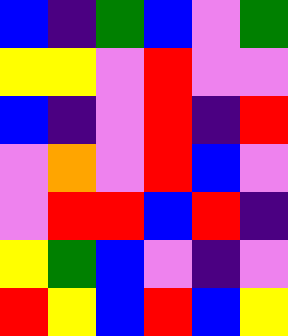[["blue", "indigo", "green", "blue", "violet", "green"], ["yellow", "yellow", "violet", "red", "violet", "violet"], ["blue", "indigo", "violet", "red", "indigo", "red"], ["violet", "orange", "violet", "red", "blue", "violet"], ["violet", "red", "red", "blue", "red", "indigo"], ["yellow", "green", "blue", "violet", "indigo", "violet"], ["red", "yellow", "blue", "red", "blue", "yellow"]]